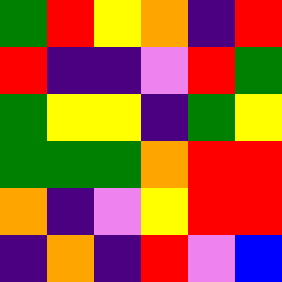[["green", "red", "yellow", "orange", "indigo", "red"], ["red", "indigo", "indigo", "violet", "red", "green"], ["green", "yellow", "yellow", "indigo", "green", "yellow"], ["green", "green", "green", "orange", "red", "red"], ["orange", "indigo", "violet", "yellow", "red", "red"], ["indigo", "orange", "indigo", "red", "violet", "blue"]]